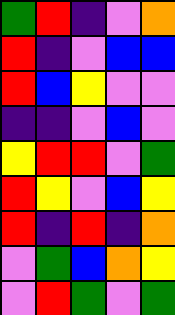[["green", "red", "indigo", "violet", "orange"], ["red", "indigo", "violet", "blue", "blue"], ["red", "blue", "yellow", "violet", "violet"], ["indigo", "indigo", "violet", "blue", "violet"], ["yellow", "red", "red", "violet", "green"], ["red", "yellow", "violet", "blue", "yellow"], ["red", "indigo", "red", "indigo", "orange"], ["violet", "green", "blue", "orange", "yellow"], ["violet", "red", "green", "violet", "green"]]